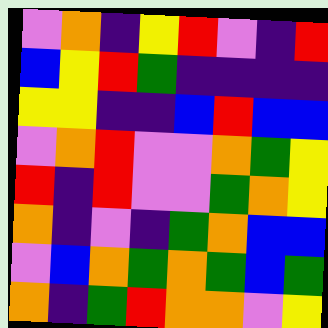[["violet", "orange", "indigo", "yellow", "red", "violet", "indigo", "red"], ["blue", "yellow", "red", "green", "indigo", "indigo", "indigo", "indigo"], ["yellow", "yellow", "indigo", "indigo", "blue", "red", "blue", "blue"], ["violet", "orange", "red", "violet", "violet", "orange", "green", "yellow"], ["red", "indigo", "red", "violet", "violet", "green", "orange", "yellow"], ["orange", "indigo", "violet", "indigo", "green", "orange", "blue", "blue"], ["violet", "blue", "orange", "green", "orange", "green", "blue", "green"], ["orange", "indigo", "green", "red", "orange", "orange", "violet", "yellow"]]